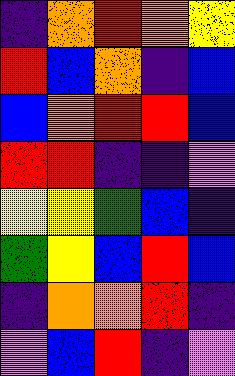[["indigo", "orange", "red", "orange", "yellow"], ["red", "blue", "orange", "indigo", "blue"], ["blue", "orange", "red", "red", "blue"], ["red", "red", "indigo", "indigo", "violet"], ["yellow", "yellow", "green", "blue", "indigo"], ["green", "yellow", "blue", "red", "blue"], ["indigo", "orange", "orange", "red", "indigo"], ["violet", "blue", "red", "indigo", "violet"]]